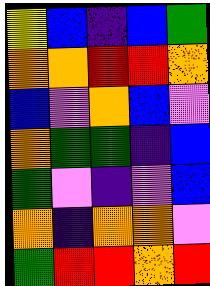[["yellow", "blue", "indigo", "blue", "green"], ["orange", "orange", "red", "red", "orange"], ["blue", "violet", "orange", "blue", "violet"], ["orange", "green", "green", "indigo", "blue"], ["green", "violet", "indigo", "violet", "blue"], ["orange", "indigo", "orange", "orange", "violet"], ["green", "red", "red", "orange", "red"]]